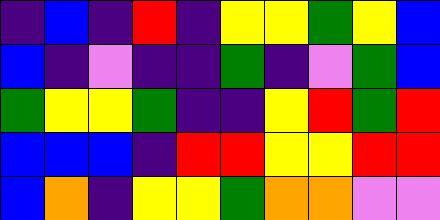[["indigo", "blue", "indigo", "red", "indigo", "yellow", "yellow", "green", "yellow", "blue"], ["blue", "indigo", "violet", "indigo", "indigo", "green", "indigo", "violet", "green", "blue"], ["green", "yellow", "yellow", "green", "indigo", "indigo", "yellow", "red", "green", "red"], ["blue", "blue", "blue", "indigo", "red", "red", "yellow", "yellow", "red", "red"], ["blue", "orange", "indigo", "yellow", "yellow", "green", "orange", "orange", "violet", "violet"]]